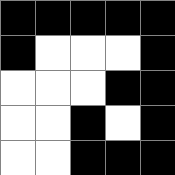[["black", "black", "black", "black", "black"], ["black", "white", "white", "white", "black"], ["white", "white", "white", "black", "black"], ["white", "white", "black", "white", "black"], ["white", "white", "black", "black", "black"]]